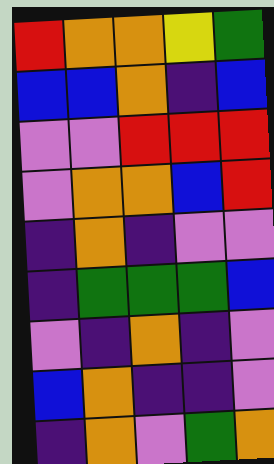[["red", "orange", "orange", "yellow", "green"], ["blue", "blue", "orange", "indigo", "blue"], ["violet", "violet", "red", "red", "red"], ["violet", "orange", "orange", "blue", "red"], ["indigo", "orange", "indigo", "violet", "violet"], ["indigo", "green", "green", "green", "blue"], ["violet", "indigo", "orange", "indigo", "violet"], ["blue", "orange", "indigo", "indigo", "violet"], ["indigo", "orange", "violet", "green", "orange"]]